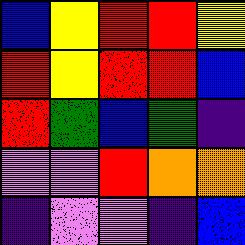[["blue", "yellow", "red", "red", "yellow"], ["red", "yellow", "red", "red", "blue"], ["red", "green", "blue", "green", "indigo"], ["violet", "violet", "red", "orange", "orange"], ["indigo", "violet", "violet", "indigo", "blue"]]